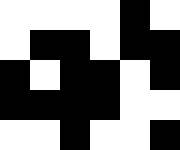[["white", "white", "white", "white", "black", "white"], ["white", "black", "black", "white", "black", "black"], ["black", "white", "black", "black", "white", "black"], ["black", "black", "black", "black", "white", "white"], ["white", "white", "black", "white", "white", "black"]]